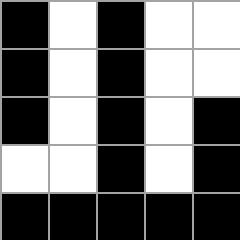[["black", "white", "black", "white", "white"], ["black", "white", "black", "white", "white"], ["black", "white", "black", "white", "black"], ["white", "white", "black", "white", "black"], ["black", "black", "black", "black", "black"]]